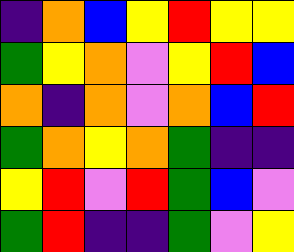[["indigo", "orange", "blue", "yellow", "red", "yellow", "yellow"], ["green", "yellow", "orange", "violet", "yellow", "red", "blue"], ["orange", "indigo", "orange", "violet", "orange", "blue", "red"], ["green", "orange", "yellow", "orange", "green", "indigo", "indigo"], ["yellow", "red", "violet", "red", "green", "blue", "violet"], ["green", "red", "indigo", "indigo", "green", "violet", "yellow"]]